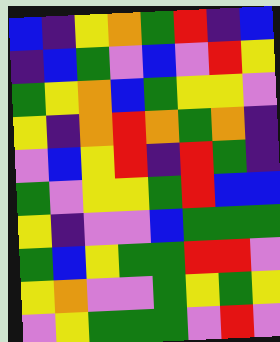[["blue", "indigo", "yellow", "orange", "green", "red", "indigo", "blue"], ["indigo", "blue", "green", "violet", "blue", "violet", "red", "yellow"], ["green", "yellow", "orange", "blue", "green", "yellow", "yellow", "violet"], ["yellow", "indigo", "orange", "red", "orange", "green", "orange", "indigo"], ["violet", "blue", "yellow", "red", "indigo", "red", "green", "indigo"], ["green", "violet", "yellow", "yellow", "green", "red", "blue", "blue"], ["yellow", "indigo", "violet", "violet", "blue", "green", "green", "green"], ["green", "blue", "yellow", "green", "green", "red", "red", "violet"], ["yellow", "orange", "violet", "violet", "green", "yellow", "green", "yellow"], ["violet", "yellow", "green", "green", "green", "violet", "red", "violet"]]